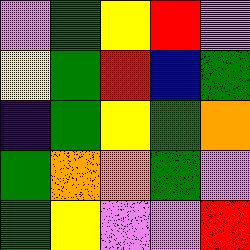[["violet", "green", "yellow", "red", "violet"], ["yellow", "green", "red", "blue", "green"], ["indigo", "green", "yellow", "green", "orange"], ["green", "orange", "orange", "green", "violet"], ["green", "yellow", "violet", "violet", "red"]]